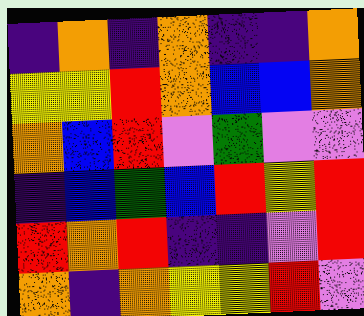[["indigo", "orange", "indigo", "orange", "indigo", "indigo", "orange"], ["yellow", "yellow", "red", "orange", "blue", "blue", "orange"], ["orange", "blue", "red", "violet", "green", "violet", "violet"], ["indigo", "blue", "green", "blue", "red", "yellow", "red"], ["red", "orange", "red", "indigo", "indigo", "violet", "red"], ["orange", "indigo", "orange", "yellow", "yellow", "red", "violet"]]